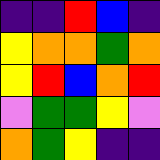[["indigo", "indigo", "red", "blue", "indigo"], ["yellow", "orange", "orange", "green", "orange"], ["yellow", "red", "blue", "orange", "red"], ["violet", "green", "green", "yellow", "violet"], ["orange", "green", "yellow", "indigo", "indigo"]]